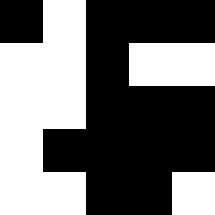[["black", "white", "black", "black", "black"], ["white", "white", "black", "white", "white"], ["white", "white", "black", "black", "black"], ["white", "black", "black", "black", "black"], ["white", "white", "black", "black", "white"]]